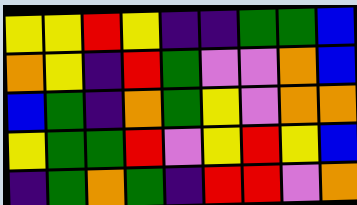[["yellow", "yellow", "red", "yellow", "indigo", "indigo", "green", "green", "blue"], ["orange", "yellow", "indigo", "red", "green", "violet", "violet", "orange", "blue"], ["blue", "green", "indigo", "orange", "green", "yellow", "violet", "orange", "orange"], ["yellow", "green", "green", "red", "violet", "yellow", "red", "yellow", "blue"], ["indigo", "green", "orange", "green", "indigo", "red", "red", "violet", "orange"]]